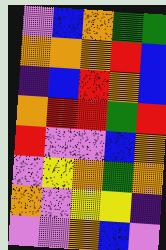[["violet", "blue", "orange", "green", "green"], ["orange", "orange", "orange", "red", "blue"], ["indigo", "blue", "red", "orange", "blue"], ["orange", "red", "red", "green", "red"], ["red", "violet", "violet", "blue", "orange"], ["violet", "yellow", "orange", "green", "orange"], ["orange", "violet", "yellow", "yellow", "indigo"], ["violet", "violet", "orange", "blue", "violet"]]